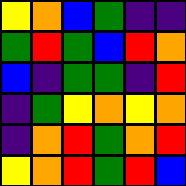[["yellow", "orange", "blue", "green", "indigo", "indigo"], ["green", "red", "green", "blue", "red", "orange"], ["blue", "indigo", "green", "green", "indigo", "red"], ["indigo", "green", "yellow", "orange", "yellow", "orange"], ["indigo", "orange", "red", "green", "orange", "red"], ["yellow", "orange", "red", "green", "red", "blue"]]